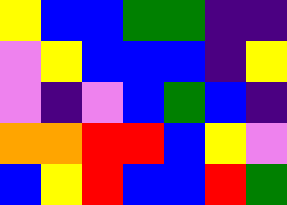[["yellow", "blue", "blue", "green", "green", "indigo", "indigo"], ["violet", "yellow", "blue", "blue", "blue", "indigo", "yellow"], ["violet", "indigo", "violet", "blue", "green", "blue", "indigo"], ["orange", "orange", "red", "red", "blue", "yellow", "violet"], ["blue", "yellow", "red", "blue", "blue", "red", "green"]]